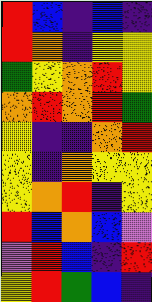[["red", "blue", "indigo", "blue", "indigo"], ["red", "orange", "indigo", "yellow", "yellow"], ["green", "yellow", "orange", "red", "yellow"], ["orange", "red", "orange", "red", "green"], ["yellow", "indigo", "indigo", "orange", "red"], ["yellow", "indigo", "orange", "yellow", "yellow"], ["yellow", "orange", "red", "indigo", "yellow"], ["red", "blue", "orange", "blue", "violet"], ["violet", "red", "blue", "indigo", "red"], ["yellow", "red", "green", "blue", "indigo"]]